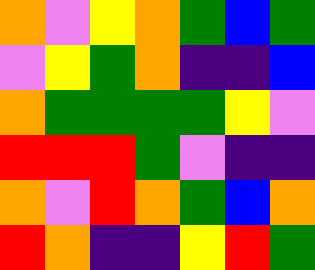[["orange", "violet", "yellow", "orange", "green", "blue", "green"], ["violet", "yellow", "green", "orange", "indigo", "indigo", "blue"], ["orange", "green", "green", "green", "green", "yellow", "violet"], ["red", "red", "red", "green", "violet", "indigo", "indigo"], ["orange", "violet", "red", "orange", "green", "blue", "orange"], ["red", "orange", "indigo", "indigo", "yellow", "red", "green"]]